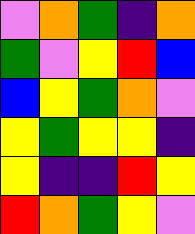[["violet", "orange", "green", "indigo", "orange"], ["green", "violet", "yellow", "red", "blue"], ["blue", "yellow", "green", "orange", "violet"], ["yellow", "green", "yellow", "yellow", "indigo"], ["yellow", "indigo", "indigo", "red", "yellow"], ["red", "orange", "green", "yellow", "violet"]]